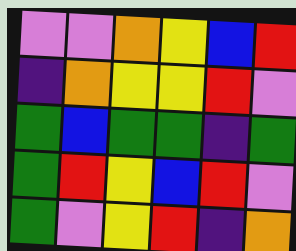[["violet", "violet", "orange", "yellow", "blue", "red"], ["indigo", "orange", "yellow", "yellow", "red", "violet"], ["green", "blue", "green", "green", "indigo", "green"], ["green", "red", "yellow", "blue", "red", "violet"], ["green", "violet", "yellow", "red", "indigo", "orange"]]